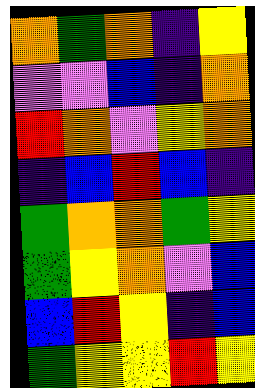[["orange", "green", "orange", "indigo", "yellow"], ["violet", "violet", "blue", "indigo", "orange"], ["red", "orange", "violet", "yellow", "orange"], ["indigo", "blue", "red", "blue", "indigo"], ["green", "orange", "orange", "green", "yellow"], ["green", "yellow", "orange", "violet", "blue"], ["blue", "red", "yellow", "indigo", "blue"], ["green", "yellow", "yellow", "red", "yellow"]]